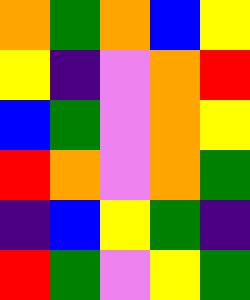[["orange", "green", "orange", "blue", "yellow"], ["yellow", "indigo", "violet", "orange", "red"], ["blue", "green", "violet", "orange", "yellow"], ["red", "orange", "violet", "orange", "green"], ["indigo", "blue", "yellow", "green", "indigo"], ["red", "green", "violet", "yellow", "green"]]